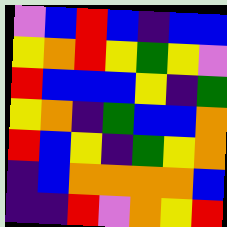[["violet", "blue", "red", "blue", "indigo", "blue", "blue"], ["yellow", "orange", "red", "yellow", "green", "yellow", "violet"], ["red", "blue", "blue", "blue", "yellow", "indigo", "green"], ["yellow", "orange", "indigo", "green", "blue", "blue", "orange"], ["red", "blue", "yellow", "indigo", "green", "yellow", "orange"], ["indigo", "blue", "orange", "orange", "orange", "orange", "blue"], ["indigo", "indigo", "red", "violet", "orange", "yellow", "red"]]